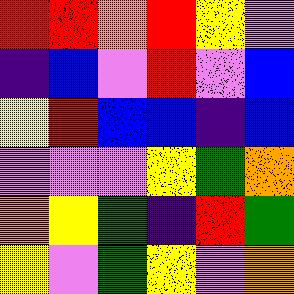[["red", "red", "orange", "red", "yellow", "violet"], ["indigo", "blue", "violet", "red", "violet", "blue"], ["yellow", "red", "blue", "blue", "indigo", "blue"], ["violet", "violet", "violet", "yellow", "green", "orange"], ["orange", "yellow", "green", "indigo", "red", "green"], ["yellow", "violet", "green", "yellow", "violet", "orange"]]